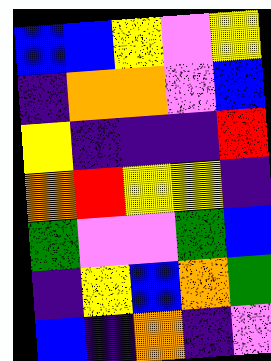[["blue", "blue", "yellow", "violet", "yellow"], ["indigo", "orange", "orange", "violet", "blue"], ["yellow", "indigo", "indigo", "indigo", "red"], ["orange", "red", "yellow", "yellow", "indigo"], ["green", "violet", "violet", "green", "blue"], ["indigo", "yellow", "blue", "orange", "green"], ["blue", "indigo", "orange", "indigo", "violet"]]